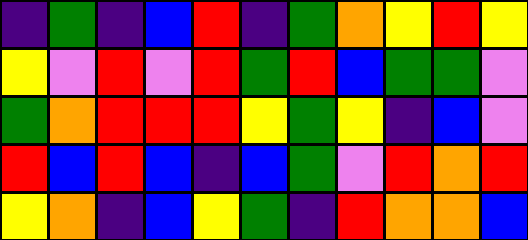[["indigo", "green", "indigo", "blue", "red", "indigo", "green", "orange", "yellow", "red", "yellow"], ["yellow", "violet", "red", "violet", "red", "green", "red", "blue", "green", "green", "violet"], ["green", "orange", "red", "red", "red", "yellow", "green", "yellow", "indigo", "blue", "violet"], ["red", "blue", "red", "blue", "indigo", "blue", "green", "violet", "red", "orange", "red"], ["yellow", "orange", "indigo", "blue", "yellow", "green", "indigo", "red", "orange", "orange", "blue"]]